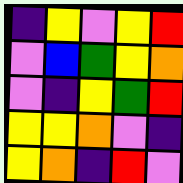[["indigo", "yellow", "violet", "yellow", "red"], ["violet", "blue", "green", "yellow", "orange"], ["violet", "indigo", "yellow", "green", "red"], ["yellow", "yellow", "orange", "violet", "indigo"], ["yellow", "orange", "indigo", "red", "violet"]]